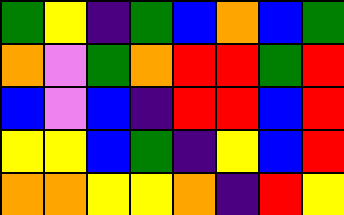[["green", "yellow", "indigo", "green", "blue", "orange", "blue", "green"], ["orange", "violet", "green", "orange", "red", "red", "green", "red"], ["blue", "violet", "blue", "indigo", "red", "red", "blue", "red"], ["yellow", "yellow", "blue", "green", "indigo", "yellow", "blue", "red"], ["orange", "orange", "yellow", "yellow", "orange", "indigo", "red", "yellow"]]